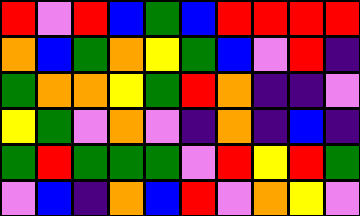[["red", "violet", "red", "blue", "green", "blue", "red", "red", "red", "red"], ["orange", "blue", "green", "orange", "yellow", "green", "blue", "violet", "red", "indigo"], ["green", "orange", "orange", "yellow", "green", "red", "orange", "indigo", "indigo", "violet"], ["yellow", "green", "violet", "orange", "violet", "indigo", "orange", "indigo", "blue", "indigo"], ["green", "red", "green", "green", "green", "violet", "red", "yellow", "red", "green"], ["violet", "blue", "indigo", "orange", "blue", "red", "violet", "orange", "yellow", "violet"]]